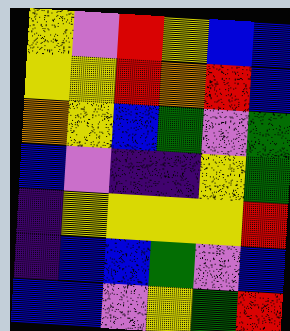[["yellow", "violet", "red", "yellow", "blue", "blue"], ["yellow", "yellow", "red", "orange", "red", "blue"], ["orange", "yellow", "blue", "green", "violet", "green"], ["blue", "violet", "indigo", "indigo", "yellow", "green"], ["indigo", "yellow", "yellow", "yellow", "yellow", "red"], ["indigo", "blue", "blue", "green", "violet", "blue"], ["blue", "blue", "violet", "yellow", "green", "red"]]